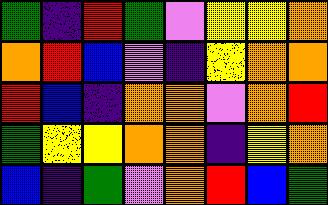[["green", "indigo", "red", "green", "violet", "yellow", "yellow", "orange"], ["orange", "red", "blue", "violet", "indigo", "yellow", "orange", "orange"], ["red", "blue", "indigo", "orange", "orange", "violet", "orange", "red"], ["green", "yellow", "yellow", "orange", "orange", "indigo", "yellow", "orange"], ["blue", "indigo", "green", "violet", "orange", "red", "blue", "green"]]